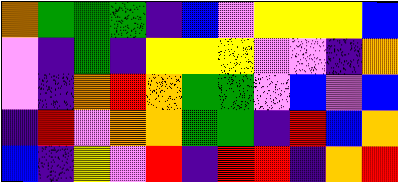[["orange", "green", "green", "green", "indigo", "blue", "violet", "yellow", "yellow", "yellow", "blue"], ["violet", "indigo", "green", "indigo", "yellow", "yellow", "yellow", "violet", "violet", "indigo", "orange"], ["violet", "indigo", "orange", "red", "orange", "green", "green", "violet", "blue", "violet", "blue"], ["indigo", "red", "violet", "orange", "orange", "green", "green", "indigo", "red", "blue", "orange"], ["blue", "indigo", "yellow", "violet", "red", "indigo", "red", "red", "indigo", "orange", "red"]]